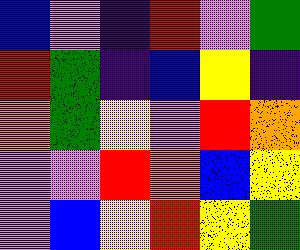[["blue", "violet", "indigo", "red", "violet", "green"], ["red", "green", "indigo", "blue", "yellow", "indigo"], ["orange", "green", "yellow", "violet", "red", "orange"], ["violet", "violet", "red", "orange", "blue", "yellow"], ["violet", "blue", "yellow", "red", "yellow", "green"]]